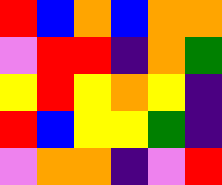[["red", "blue", "orange", "blue", "orange", "orange"], ["violet", "red", "red", "indigo", "orange", "green"], ["yellow", "red", "yellow", "orange", "yellow", "indigo"], ["red", "blue", "yellow", "yellow", "green", "indigo"], ["violet", "orange", "orange", "indigo", "violet", "red"]]